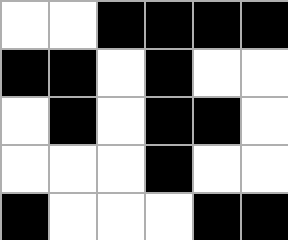[["white", "white", "black", "black", "black", "black"], ["black", "black", "white", "black", "white", "white"], ["white", "black", "white", "black", "black", "white"], ["white", "white", "white", "black", "white", "white"], ["black", "white", "white", "white", "black", "black"]]